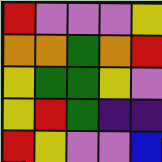[["red", "violet", "violet", "violet", "yellow"], ["orange", "orange", "green", "orange", "red"], ["yellow", "green", "green", "yellow", "violet"], ["yellow", "red", "green", "indigo", "indigo"], ["red", "yellow", "violet", "violet", "blue"]]